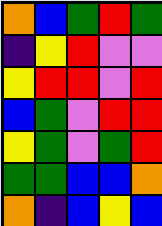[["orange", "blue", "green", "red", "green"], ["indigo", "yellow", "red", "violet", "violet"], ["yellow", "red", "red", "violet", "red"], ["blue", "green", "violet", "red", "red"], ["yellow", "green", "violet", "green", "red"], ["green", "green", "blue", "blue", "orange"], ["orange", "indigo", "blue", "yellow", "blue"]]